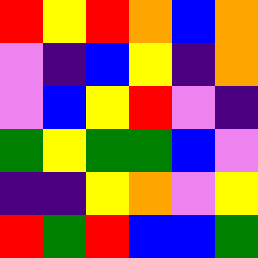[["red", "yellow", "red", "orange", "blue", "orange"], ["violet", "indigo", "blue", "yellow", "indigo", "orange"], ["violet", "blue", "yellow", "red", "violet", "indigo"], ["green", "yellow", "green", "green", "blue", "violet"], ["indigo", "indigo", "yellow", "orange", "violet", "yellow"], ["red", "green", "red", "blue", "blue", "green"]]